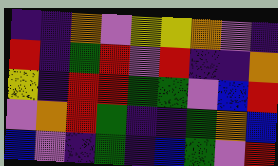[["indigo", "indigo", "orange", "violet", "yellow", "yellow", "orange", "violet", "indigo"], ["red", "indigo", "green", "red", "violet", "red", "indigo", "indigo", "orange"], ["yellow", "indigo", "red", "red", "green", "green", "violet", "blue", "red"], ["violet", "orange", "red", "green", "indigo", "indigo", "green", "orange", "blue"], ["blue", "violet", "indigo", "green", "indigo", "blue", "green", "violet", "red"]]